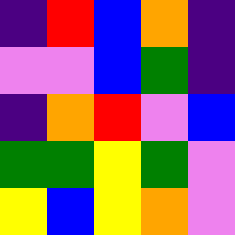[["indigo", "red", "blue", "orange", "indigo"], ["violet", "violet", "blue", "green", "indigo"], ["indigo", "orange", "red", "violet", "blue"], ["green", "green", "yellow", "green", "violet"], ["yellow", "blue", "yellow", "orange", "violet"]]